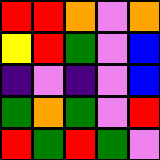[["red", "red", "orange", "violet", "orange"], ["yellow", "red", "green", "violet", "blue"], ["indigo", "violet", "indigo", "violet", "blue"], ["green", "orange", "green", "violet", "red"], ["red", "green", "red", "green", "violet"]]